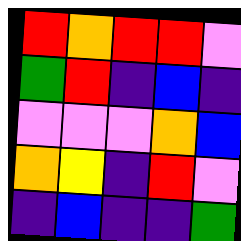[["red", "orange", "red", "red", "violet"], ["green", "red", "indigo", "blue", "indigo"], ["violet", "violet", "violet", "orange", "blue"], ["orange", "yellow", "indigo", "red", "violet"], ["indigo", "blue", "indigo", "indigo", "green"]]